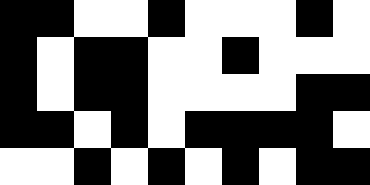[["black", "black", "white", "white", "black", "white", "white", "white", "black", "white"], ["black", "white", "black", "black", "white", "white", "black", "white", "white", "white"], ["black", "white", "black", "black", "white", "white", "white", "white", "black", "black"], ["black", "black", "white", "black", "white", "black", "black", "black", "black", "white"], ["white", "white", "black", "white", "black", "white", "black", "white", "black", "black"]]